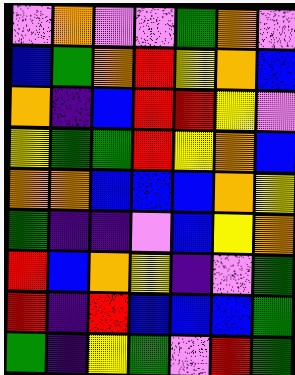[["violet", "orange", "violet", "violet", "green", "orange", "violet"], ["blue", "green", "orange", "red", "yellow", "orange", "blue"], ["orange", "indigo", "blue", "red", "red", "yellow", "violet"], ["yellow", "green", "green", "red", "yellow", "orange", "blue"], ["orange", "orange", "blue", "blue", "blue", "orange", "yellow"], ["green", "indigo", "indigo", "violet", "blue", "yellow", "orange"], ["red", "blue", "orange", "yellow", "indigo", "violet", "green"], ["red", "indigo", "red", "blue", "blue", "blue", "green"], ["green", "indigo", "yellow", "green", "violet", "red", "green"]]